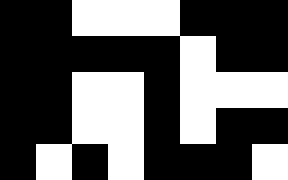[["black", "black", "white", "white", "white", "black", "black", "black"], ["black", "black", "black", "black", "black", "white", "black", "black"], ["black", "black", "white", "white", "black", "white", "white", "white"], ["black", "black", "white", "white", "black", "white", "black", "black"], ["black", "white", "black", "white", "black", "black", "black", "white"]]